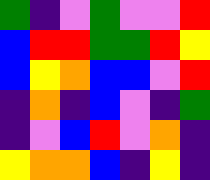[["green", "indigo", "violet", "green", "violet", "violet", "red"], ["blue", "red", "red", "green", "green", "red", "yellow"], ["blue", "yellow", "orange", "blue", "blue", "violet", "red"], ["indigo", "orange", "indigo", "blue", "violet", "indigo", "green"], ["indigo", "violet", "blue", "red", "violet", "orange", "indigo"], ["yellow", "orange", "orange", "blue", "indigo", "yellow", "indigo"]]